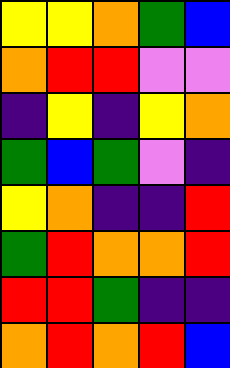[["yellow", "yellow", "orange", "green", "blue"], ["orange", "red", "red", "violet", "violet"], ["indigo", "yellow", "indigo", "yellow", "orange"], ["green", "blue", "green", "violet", "indigo"], ["yellow", "orange", "indigo", "indigo", "red"], ["green", "red", "orange", "orange", "red"], ["red", "red", "green", "indigo", "indigo"], ["orange", "red", "orange", "red", "blue"]]